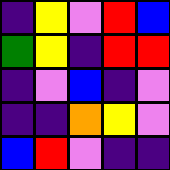[["indigo", "yellow", "violet", "red", "blue"], ["green", "yellow", "indigo", "red", "red"], ["indigo", "violet", "blue", "indigo", "violet"], ["indigo", "indigo", "orange", "yellow", "violet"], ["blue", "red", "violet", "indigo", "indigo"]]